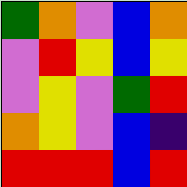[["green", "orange", "violet", "blue", "orange"], ["violet", "red", "yellow", "blue", "yellow"], ["violet", "yellow", "violet", "green", "red"], ["orange", "yellow", "violet", "blue", "indigo"], ["red", "red", "red", "blue", "red"]]